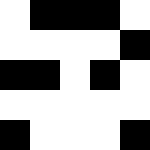[["white", "black", "black", "black", "white"], ["white", "white", "white", "white", "black"], ["black", "black", "white", "black", "white"], ["white", "white", "white", "white", "white"], ["black", "white", "white", "white", "black"]]